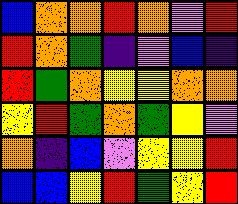[["blue", "orange", "orange", "red", "orange", "violet", "red"], ["red", "orange", "green", "indigo", "violet", "blue", "indigo"], ["red", "green", "orange", "yellow", "yellow", "orange", "orange"], ["yellow", "red", "green", "orange", "green", "yellow", "violet"], ["orange", "indigo", "blue", "violet", "yellow", "yellow", "red"], ["blue", "blue", "yellow", "red", "green", "yellow", "red"]]